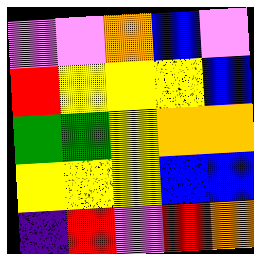[["violet", "violet", "orange", "blue", "violet"], ["red", "yellow", "yellow", "yellow", "blue"], ["green", "green", "yellow", "orange", "orange"], ["yellow", "yellow", "yellow", "blue", "blue"], ["indigo", "red", "violet", "red", "orange"]]